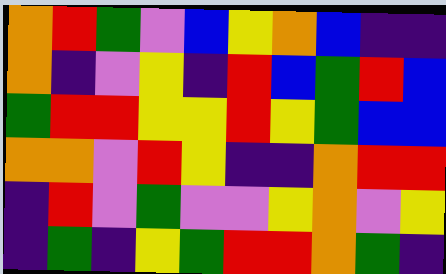[["orange", "red", "green", "violet", "blue", "yellow", "orange", "blue", "indigo", "indigo"], ["orange", "indigo", "violet", "yellow", "indigo", "red", "blue", "green", "red", "blue"], ["green", "red", "red", "yellow", "yellow", "red", "yellow", "green", "blue", "blue"], ["orange", "orange", "violet", "red", "yellow", "indigo", "indigo", "orange", "red", "red"], ["indigo", "red", "violet", "green", "violet", "violet", "yellow", "orange", "violet", "yellow"], ["indigo", "green", "indigo", "yellow", "green", "red", "red", "orange", "green", "indigo"]]